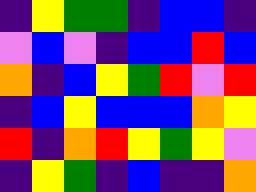[["indigo", "yellow", "green", "green", "indigo", "blue", "blue", "indigo"], ["violet", "blue", "violet", "indigo", "blue", "blue", "red", "blue"], ["orange", "indigo", "blue", "yellow", "green", "red", "violet", "red"], ["indigo", "blue", "yellow", "blue", "blue", "blue", "orange", "yellow"], ["red", "indigo", "orange", "red", "yellow", "green", "yellow", "violet"], ["indigo", "yellow", "green", "indigo", "blue", "indigo", "indigo", "orange"]]